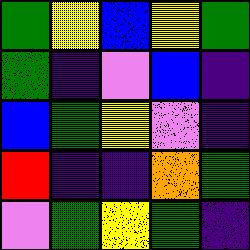[["green", "yellow", "blue", "yellow", "green"], ["green", "indigo", "violet", "blue", "indigo"], ["blue", "green", "yellow", "violet", "indigo"], ["red", "indigo", "indigo", "orange", "green"], ["violet", "green", "yellow", "green", "indigo"]]